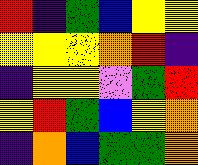[["red", "indigo", "green", "blue", "yellow", "yellow"], ["yellow", "yellow", "yellow", "orange", "red", "indigo"], ["indigo", "yellow", "yellow", "violet", "green", "red"], ["yellow", "red", "green", "blue", "yellow", "orange"], ["indigo", "orange", "blue", "green", "green", "orange"]]